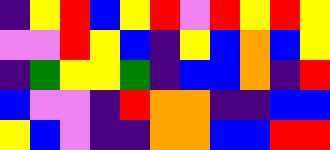[["indigo", "yellow", "red", "blue", "yellow", "red", "violet", "red", "yellow", "red", "yellow"], ["violet", "violet", "red", "yellow", "blue", "indigo", "yellow", "blue", "orange", "blue", "yellow"], ["indigo", "green", "yellow", "yellow", "green", "indigo", "blue", "blue", "orange", "indigo", "red"], ["blue", "violet", "violet", "indigo", "red", "orange", "orange", "indigo", "indigo", "blue", "blue"], ["yellow", "blue", "violet", "indigo", "indigo", "orange", "orange", "blue", "blue", "red", "red"]]